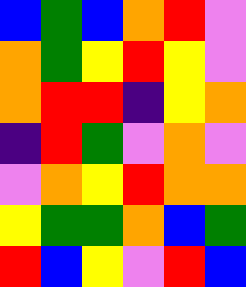[["blue", "green", "blue", "orange", "red", "violet"], ["orange", "green", "yellow", "red", "yellow", "violet"], ["orange", "red", "red", "indigo", "yellow", "orange"], ["indigo", "red", "green", "violet", "orange", "violet"], ["violet", "orange", "yellow", "red", "orange", "orange"], ["yellow", "green", "green", "orange", "blue", "green"], ["red", "blue", "yellow", "violet", "red", "blue"]]